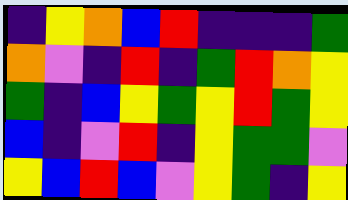[["indigo", "yellow", "orange", "blue", "red", "indigo", "indigo", "indigo", "green"], ["orange", "violet", "indigo", "red", "indigo", "green", "red", "orange", "yellow"], ["green", "indigo", "blue", "yellow", "green", "yellow", "red", "green", "yellow"], ["blue", "indigo", "violet", "red", "indigo", "yellow", "green", "green", "violet"], ["yellow", "blue", "red", "blue", "violet", "yellow", "green", "indigo", "yellow"]]